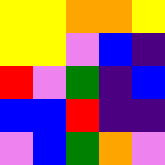[["yellow", "yellow", "orange", "orange", "yellow"], ["yellow", "yellow", "violet", "blue", "indigo"], ["red", "violet", "green", "indigo", "blue"], ["blue", "blue", "red", "indigo", "indigo"], ["violet", "blue", "green", "orange", "violet"]]